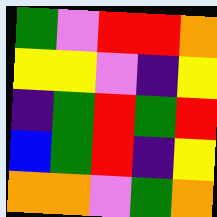[["green", "violet", "red", "red", "orange"], ["yellow", "yellow", "violet", "indigo", "yellow"], ["indigo", "green", "red", "green", "red"], ["blue", "green", "red", "indigo", "yellow"], ["orange", "orange", "violet", "green", "orange"]]